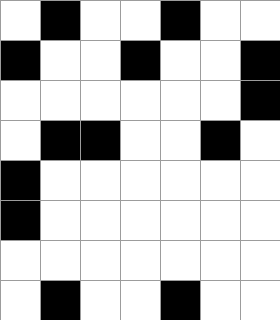[["white", "black", "white", "white", "black", "white", "white"], ["black", "white", "white", "black", "white", "white", "black"], ["white", "white", "white", "white", "white", "white", "black"], ["white", "black", "black", "white", "white", "black", "white"], ["black", "white", "white", "white", "white", "white", "white"], ["black", "white", "white", "white", "white", "white", "white"], ["white", "white", "white", "white", "white", "white", "white"], ["white", "black", "white", "white", "black", "white", "white"]]